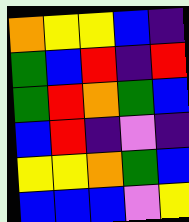[["orange", "yellow", "yellow", "blue", "indigo"], ["green", "blue", "red", "indigo", "red"], ["green", "red", "orange", "green", "blue"], ["blue", "red", "indigo", "violet", "indigo"], ["yellow", "yellow", "orange", "green", "blue"], ["blue", "blue", "blue", "violet", "yellow"]]